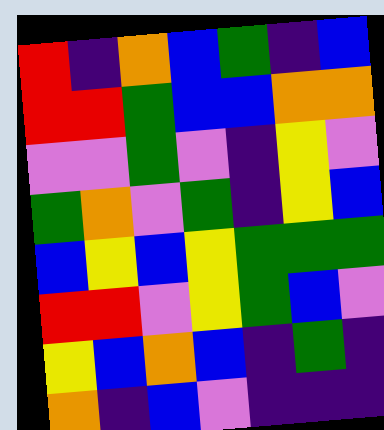[["red", "indigo", "orange", "blue", "green", "indigo", "blue"], ["red", "red", "green", "blue", "blue", "orange", "orange"], ["violet", "violet", "green", "violet", "indigo", "yellow", "violet"], ["green", "orange", "violet", "green", "indigo", "yellow", "blue"], ["blue", "yellow", "blue", "yellow", "green", "green", "green"], ["red", "red", "violet", "yellow", "green", "blue", "violet"], ["yellow", "blue", "orange", "blue", "indigo", "green", "indigo"], ["orange", "indigo", "blue", "violet", "indigo", "indigo", "indigo"]]